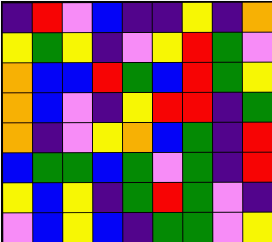[["indigo", "red", "violet", "blue", "indigo", "indigo", "yellow", "indigo", "orange"], ["yellow", "green", "yellow", "indigo", "violet", "yellow", "red", "green", "violet"], ["orange", "blue", "blue", "red", "green", "blue", "red", "green", "yellow"], ["orange", "blue", "violet", "indigo", "yellow", "red", "red", "indigo", "green"], ["orange", "indigo", "violet", "yellow", "orange", "blue", "green", "indigo", "red"], ["blue", "green", "green", "blue", "green", "violet", "green", "indigo", "red"], ["yellow", "blue", "yellow", "indigo", "green", "red", "green", "violet", "indigo"], ["violet", "blue", "yellow", "blue", "indigo", "green", "green", "violet", "yellow"]]